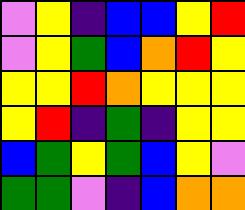[["violet", "yellow", "indigo", "blue", "blue", "yellow", "red"], ["violet", "yellow", "green", "blue", "orange", "red", "yellow"], ["yellow", "yellow", "red", "orange", "yellow", "yellow", "yellow"], ["yellow", "red", "indigo", "green", "indigo", "yellow", "yellow"], ["blue", "green", "yellow", "green", "blue", "yellow", "violet"], ["green", "green", "violet", "indigo", "blue", "orange", "orange"]]